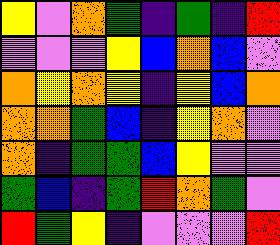[["yellow", "violet", "orange", "green", "indigo", "green", "indigo", "red"], ["violet", "violet", "violet", "yellow", "blue", "orange", "blue", "violet"], ["orange", "yellow", "orange", "yellow", "indigo", "yellow", "blue", "orange"], ["orange", "orange", "green", "blue", "indigo", "yellow", "orange", "violet"], ["orange", "indigo", "green", "green", "blue", "yellow", "violet", "violet"], ["green", "blue", "indigo", "green", "red", "orange", "green", "violet"], ["red", "green", "yellow", "indigo", "violet", "violet", "violet", "red"]]